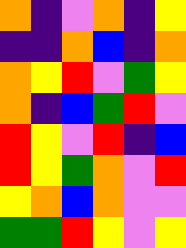[["orange", "indigo", "violet", "orange", "indigo", "yellow"], ["indigo", "indigo", "orange", "blue", "indigo", "orange"], ["orange", "yellow", "red", "violet", "green", "yellow"], ["orange", "indigo", "blue", "green", "red", "violet"], ["red", "yellow", "violet", "red", "indigo", "blue"], ["red", "yellow", "green", "orange", "violet", "red"], ["yellow", "orange", "blue", "orange", "violet", "violet"], ["green", "green", "red", "yellow", "violet", "yellow"]]